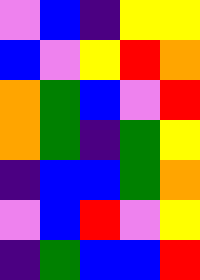[["violet", "blue", "indigo", "yellow", "yellow"], ["blue", "violet", "yellow", "red", "orange"], ["orange", "green", "blue", "violet", "red"], ["orange", "green", "indigo", "green", "yellow"], ["indigo", "blue", "blue", "green", "orange"], ["violet", "blue", "red", "violet", "yellow"], ["indigo", "green", "blue", "blue", "red"]]